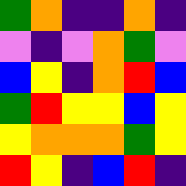[["green", "orange", "indigo", "indigo", "orange", "indigo"], ["violet", "indigo", "violet", "orange", "green", "violet"], ["blue", "yellow", "indigo", "orange", "red", "blue"], ["green", "red", "yellow", "yellow", "blue", "yellow"], ["yellow", "orange", "orange", "orange", "green", "yellow"], ["red", "yellow", "indigo", "blue", "red", "indigo"]]